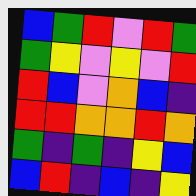[["blue", "green", "red", "violet", "red", "green"], ["green", "yellow", "violet", "yellow", "violet", "red"], ["red", "blue", "violet", "orange", "blue", "indigo"], ["red", "red", "orange", "orange", "red", "orange"], ["green", "indigo", "green", "indigo", "yellow", "blue"], ["blue", "red", "indigo", "blue", "indigo", "yellow"]]